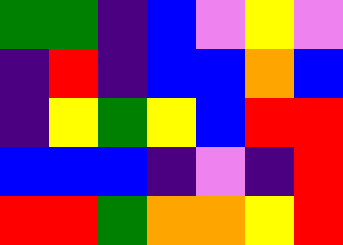[["green", "green", "indigo", "blue", "violet", "yellow", "violet"], ["indigo", "red", "indigo", "blue", "blue", "orange", "blue"], ["indigo", "yellow", "green", "yellow", "blue", "red", "red"], ["blue", "blue", "blue", "indigo", "violet", "indigo", "red"], ["red", "red", "green", "orange", "orange", "yellow", "red"]]